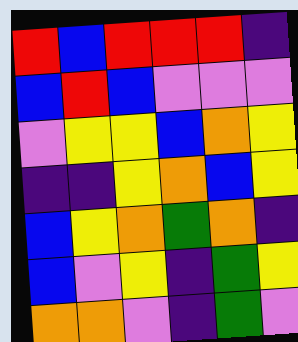[["red", "blue", "red", "red", "red", "indigo"], ["blue", "red", "blue", "violet", "violet", "violet"], ["violet", "yellow", "yellow", "blue", "orange", "yellow"], ["indigo", "indigo", "yellow", "orange", "blue", "yellow"], ["blue", "yellow", "orange", "green", "orange", "indigo"], ["blue", "violet", "yellow", "indigo", "green", "yellow"], ["orange", "orange", "violet", "indigo", "green", "violet"]]